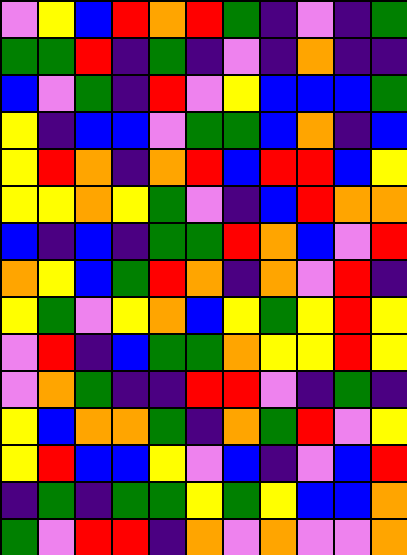[["violet", "yellow", "blue", "red", "orange", "red", "green", "indigo", "violet", "indigo", "green"], ["green", "green", "red", "indigo", "green", "indigo", "violet", "indigo", "orange", "indigo", "indigo"], ["blue", "violet", "green", "indigo", "red", "violet", "yellow", "blue", "blue", "blue", "green"], ["yellow", "indigo", "blue", "blue", "violet", "green", "green", "blue", "orange", "indigo", "blue"], ["yellow", "red", "orange", "indigo", "orange", "red", "blue", "red", "red", "blue", "yellow"], ["yellow", "yellow", "orange", "yellow", "green", "violet", "indigo", "blue", "red", "orange", "orange"], ["blue", "indigo", "blue", "indigo", "green", "green", "red", "orange", "blue", "violet", "red"], ["orange", "yellow", "blue", "green", "red", "orange", "indigo", "orange", "violet", "red", "indigo"], ["yellow", "green", "violet", "yellow", "orange", "blue", "yellow", "green", "yellow", "red", "yellow"], ["violet", "red", "indigo", "blue", "green", "green", "orange", "yellow", "yellow", "red", "yellow"], ["violet", "orange", "green", "indigo", "indigo", "red", "red", "violet", "indigo", "green", "indigo"], ["yellow", "blue", "orange", "orange", "green", "indigo", "orange", "green", "red", "violet", "yellow"], ["yellow", "red", "blue", "blue", "yellow", "violet", "blue", "indigo", "violet", "blue", "red"], ["indigo", "green", "indigo", "green", "green", "yellow", "green", "yellow", "blue", "blue", "orange"], ["green", "violet", "red", "red", "indigo", "orange", "violet", "orange", "violet", "violet", "orange"]]